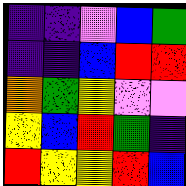[["indigo", "indigo", "violet", "blue", "green"], ["indigo", "indigo", "blue", "red", "red"], ["orange", "green", "yellow", "violet", "violet"], ["yellow", "blue", "red", "green", "indigo"], ["red", "yellow", "yellow", "red", "blue"]]